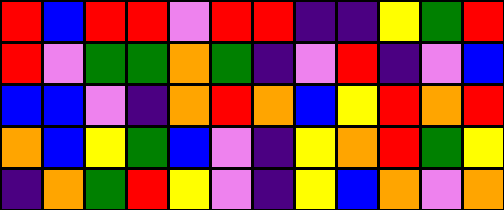[["red", "blue", "red", "red", "violet", "red", "red", "indigo", "indigo", "yellow", "green", "red"], ["red", "violet", "green", "green", "orange", "green", "indigo", "violet", "red", "indigo", "violet", "blue"], ["blue", "blue", "violet", "indigo", "orange", "red", "orange", "blue", "yellow", "red", "orange", "red"], ["orange", "blue", "yellow", "green", "blue", "violet", "indigo", "yellow", "orange", "red", "green", "yellow"], ["indigo", "orange", "green", "red", "yellow", "violet", "indigo", "yellow", "blue", "orange", "violet", "orange"]]